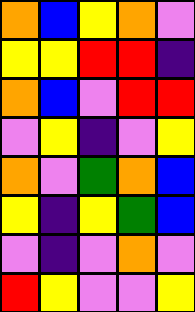[["orange", "blue", "yellow", "orange", "violet"], ["yellow", "yellow", "red", "red", "indigo"], ["orange", "blue", "violet", "red", "red"], ["violet", "yellow", "indigo", "violet", "yellow"], ["orange", "violet", "green", "orange", "blue"], ["yellow", "indigo", "yellow", "green", "blue"], ["violet", "indigo", "violet", "orange", "violet"], ["red", "yellow", "violet", "violet", "yellow"]]